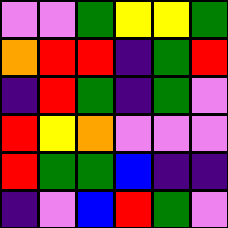[["violet", "violet", "green", "yellow", "yellow", "green"], ["orange", "red", "red", "indigo", "green", "red"], ["indigo", "red", "green", "indigo", "green", "violet"], ["red", "yellow", "orange", "violet", "violet", "violet"], ["red", "green", "green", "blue", "indigo", "indigo"], ["indigo", "violet", "blue", "red", "green", "violet"]]